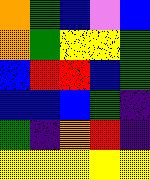[["orange", "green", "blue", "violet", "blue"], ["orange", "green", "yellow", "yellow", "green"], ["blue", "red", "red", "blue", "green"], ["blue", "blue", "blue", "green", "indigo"], ["green", "indigo", "orange", "red", "indigo"], ["yellow", "yellow", "yellow", "yellow", "yellow"]]